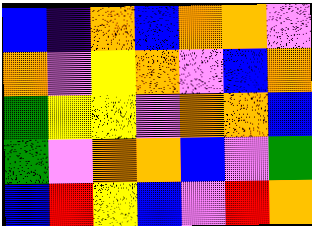[["blue", "indigo", "orange", "blue", "orange", "orange", "violet"], ["orange", "violet", "yellow", "orange", "violet", "blue", "orange"], ["green", "yellow", "yellow", "violet", "orange", "orange", "blue"], ["green", "violet", "orange", "orange", "blue", "violet", "green"], ["blue", "red", "yellow", "blue", "violet", "red", "orange"]]